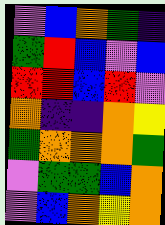[["violet", "blue", "orange", "green", "indigo"], ["green", "red", "blue", "violet", "blue"], ["red", "red", "blue", "red", "violet"], ["orange", "indigo", "indigo", "orange", "yellow"], ["green", "orange", "orange", "orange", "green"], ["violet", "green", "green", "blue", "orange"], ["violet", "blue", "orange", "yellow", "orange"]]